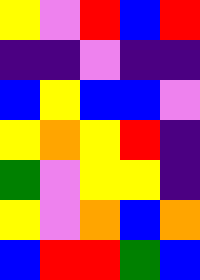[["yellow", "violet", "red", "blue", "red"], ["indigo", "indigo", "violet", "indigo", "indigo"], ["blue", "yellow", "blue", "blue", "violet"], ["yellow", "orange", "yellow", "red", "indigo"], ["green", "violet", "yellow", "yellow", "indigo"], ["yellow", "violet", "orange", "blue", "orange"], ["blue", "red", "red", "green", "blue"]]